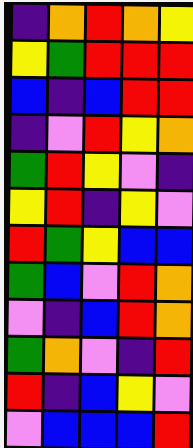[["indigo", "orange", "red", "orange", "yellow"], ["yellow", "green", "red", "red", "red"], ["blue", "indigo", "blue", "red", "red"], ["indigo", "violet", "red", "yellow", "orange"], ["green", "red", "yellow", "violet", "indigo"], ["yellow", "red", "indigo", "yellow", "violet"], ["red", "green", "yellow", "blue", "blue"], ["green", "blue", "violet", "red", "orange"], ["violet", "indigo", "blue", "red", "orange"], ["green", "orange", "violet", "indigo", "red"], ["red", "indigo", "blue", "yellow", "violet"], ["violet", "blue", "blue", "blue", "red"]]